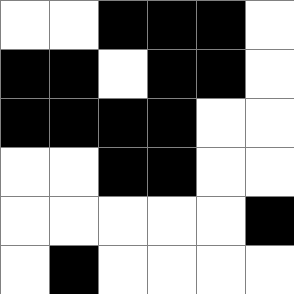[["white", "white", "black", "black", "black", "white"], ["black", "black", "white", "black", "black", "white"], ["black", "black", "black", "black", "white", "white"], ["white", "white", "black", "black", "white", "white"], ["white", "white", "white", "white", "white", "black"], ["white", "black", "white", "white", "white", "white"]]